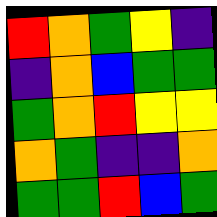[["red", "orange", "green", "yellow", "indigo"], ["indigo", "orange", "blue", "green", "green"], ["green", "orange", "red", "yellow", "yellow"], ["orange", "green", "indigo", "indigo", "orange"], ["green", "green", "red", "blue", "green"]]